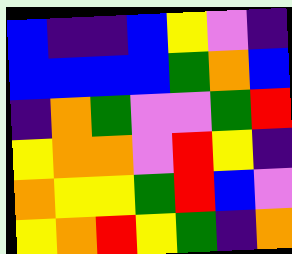[["blue", "indigo", "indigo", "blue", "yellow", "violet", "indigo"], ["blue", "blue", "blue", "blue", "green", "orange", "blue"], ["indigo", "orange", "green", "violet", "violet", "green", "red"], ["yellow", "orange", "orange", "violet", "red", "yellow", "indigo"], ["orange", "yellow", "yellow", "green", "red", "blue", "violet"], ["yellow", "orange", "red", "yellow", "green", "indigo", "orange"]]